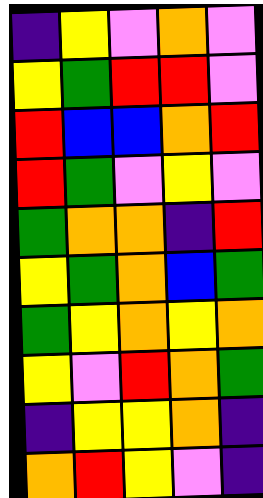[["indigo", "yellow", "violet", "orange", "violet"], ["yellow", "green", "red", "red", "violet"], ["red", "blue", "blue", "orange", "red"], ["red", "green", "violet", "yellow", "violet"], ["green", "orange", "orange", "indigo", "red"], ["yellow", "green", "orange", "blue", "green"], ["green", "yellow", "orange", "yellow", "orange"], ["yellow", "violet", "red", "orange", "green"], ["indigo", "yellow", "yellow", "orange", "indigo"], ["orange", "red", "yellow", "violet", "indigo"]]